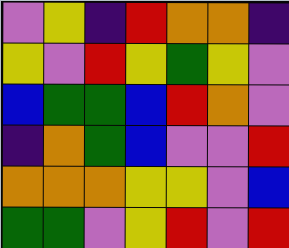[["violet", "yellow", "indigo", "red", "orange", "orange", "indigo"], ["yellow", "violet", "red", "yellow", "green", "yellow", "violet"], ["blue", "green", "green", "blue", "red", "orange", "violet"], ["indigo", "orange", "green", "blue", "violet", "violet", "red"], ["orange", "orange", "orange", "yellow", "yellow", "violet", "blue"], ["green", "green", "violet", "yellow", "red", "violet", "red"]]